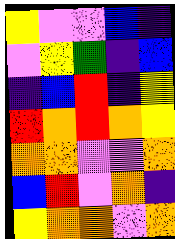[["yellow", "violet", "violet", "blue", "indigo"], ["violet", "yellow", "green", "indigo", "blue"], ["indigo", "blue", "red", "indigo", "yellow"], ["red", "orange", "red", "orange", "yellow"], ["orange", "orange", "violet", "violet", "orange"], ["blue", "red", "violet", "orange", "indigo"], ["yellow", "orange", "orange", "violet", "orange"]]